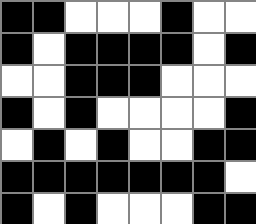[["black", "black", "white", "white", "white", "black", "white", "white"], ["black", "white", "black", "black", "black", "black", "white", "black"], ["white", "white", "black", "black", "black", "white", "white", "white"], ["black", "white", "black", "white", "white", "white", "white", "black"], ["white", "black", "white", "black", "white", "white", "black", "black"], ["black", "black", "black", "black", "black", "black", "black", "white"], ["black", "white", "black", "white", "white", "white", "black", "black"]]